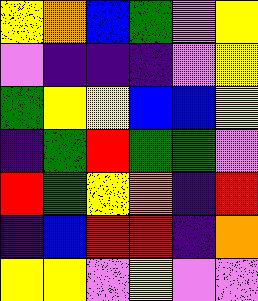[["yellow", "orange", "blue", "green", "violet", "yellow"], ["violet", "indigo", "indigo", "indigo", "violet", "yellow"], ["green", "yellow", "yellow", "blue", "blue", "yellow"], ["indigo", "green", "red", "green", "green", "violet"], ["red", "green", "yellow", "orange", "indigo", "red"], ["indigo", "blue", "red", "red", "indigo", "orange"], ["yellow", "yellow", "violet", "yellow", "violet", "violet"]]